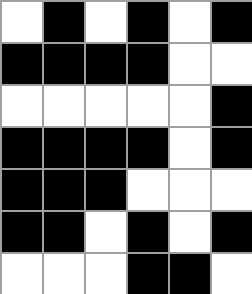[["white", "black", "white", "black", "white", "black"], ["black", "black", "black", "black", "white", "white"], ["white", "white", "white", "white", "white", "black"], ["black", "black", "black", "black", "white", "black"], ["black", "black", "black", "white", "white", "white"], ["black", "black", "white", "black", "white", "black"], ["white", "white", "white", "black", "black", "white"]]